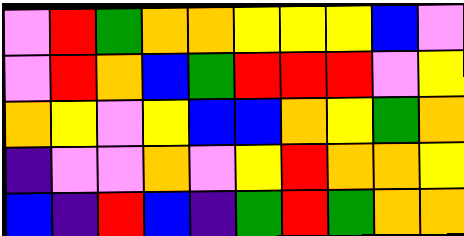[["violet", "red", "green", "orange", "orange", "yellow", "yellow", "yellow", "blue", "violet"], ["violet", "red", "orange", "blue", "green", "red", "red", "red", "violet", "yellow"], ["orange", "yellow", "violet", "yellow", "blue", "blue", "orange", "yellow", "green", "orange"], ["indigo", "violet", "violet", "orange", "violet", "yellow", "red", "orange", "orange", "yellow"], ["blue", "indigo", "red", "blue", "indigo", "green", "red", "green", "orange", "orange"]]